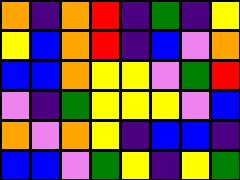[["orange", "indigo", "orange", "red", "indigo", "green", "indigo", "yellow"], ["yellow", "blue", "orange", "red", "indigo", "blue", "violet", "orange"], ["blue", "blue", "orange", "yellow", "yellow", "violet", "green", "red"], ["violet", "indigo", "green", "yellow", "yellow", "yellow", "violet", "blue"], ["orange", "violet", "orange", "yellow", "indigo", "blue", "blue", "indigo"], ["blue", "blue", "violet", "green", "yellow", "indigo", "yellow", "green"]]